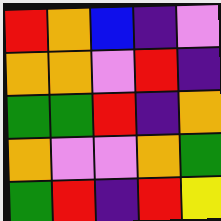[["red", "orange", "blue", "indigo", "violet"], ["orange", "orange", "violet", "red", "indigo"], ["green", "green", "red", "indigo", "orange"], ["orange", "violet", "violet", "orange", "green"], ["green", "red", "indigo", "red", "yellow"]]